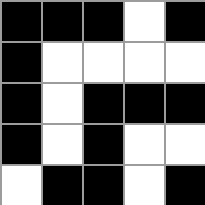[["black", "black", "black", "white", "black"], ["black", "white", "white", "white", "white"], ["black", "white", "black", "black", "black"], ["black", "white", "black", "white", "white"], ["white", "black", "black", "white", "black"]]